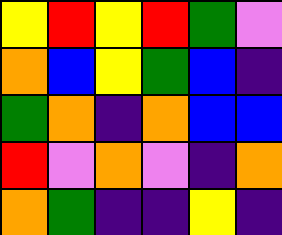[["yellow", "red", "yellow", "red", "green", "violet"], ["orange", "blue", "yellow", "green", "blue", "indigo"], ["green", "orange", "indigo", "orange", "blue", "blue"], ["red", "violet", "orange", "violet", "indigo", "orange"], ["orange", "green", "indigo", "indigo", "yellow", "indigo"]]